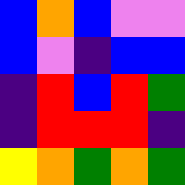[["blue", "orange", "blue", "violet", "violet"], ["blue", "violet", "indigo", "blue", "blue"], ["indigo", "red", "blue", "red", "green"], ["indigo", "red", "red", "red", "indigo"], ["yellow", "orange", "green", "orange", "green"]]